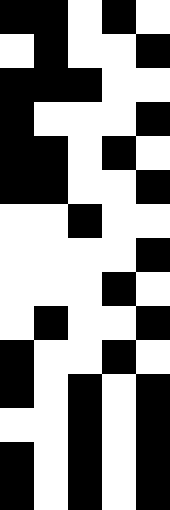[["black", "black", "white", "black", "white"], ["white", "black", "white", "white", "black"], ["black", "black", "black", "white", "white"], ["black", "white", "white", "white", "black"], ["black", "black", "white", "black", "white"], ["black", "black", "white", "white", "black"], ["white", "white", "black", "white", "white"], ["white", "white", "white", "white", "black"], ["white", "white", "white", "black", "white"], ["white", "black", "white", "white", "black"], ["black", "white", "white", "black", "white"], ["black", "white", "black", "white", "black"], ["white", "white", "black", "white", "black"], ["black", "white", "black", "white", "black"], ["black", "white", "black", "white", "black"]]